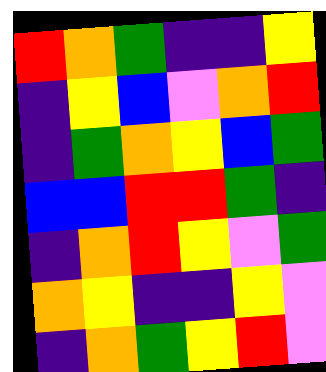[["red", "orange", "green", "indigo", "indigo", "yellow"], ["indigo", "yellow", "blue", "violet", "orange", "red"], ["indigo", "green", "orange", "yellow", "blue", "green"], ["blue", "blue", "red", "red", "green", "indigo"], ["indigo", "orange", "red", "yellow", "violet", "green"], ["orange", "yellow", "indigo", "indigo", "yellow", "violet"], ["indigo", "orange", "green", "yellow", "red", "violet"]]